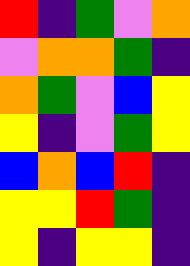[["red", "indigo", "green", "violet", "orange"], ["violet", "orange", "orange", "green", "indigo"], ["orange", "green", "violet", "blue", "yellow"], ["yellow", "indigo", "violet", "green", "yellow"], ["blue", "orange", "blue", "red", "indigo"], ["yellow", "yellow", "red", "green", "indigo"], ["yellow", "indigo", "yellow", "yellow", "indigo"]]